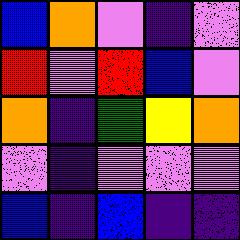[["blue", "orange", "violet", "indigo", "violet"], ["red", "violet", "red", "blue", "violet"], ["orange", "indigo", "green", "yellow", "orange"], ["violet", "indigo", "violet", "violet", "violet"], ["blue", "indigo", "blue", "indigo", "indigo"]]